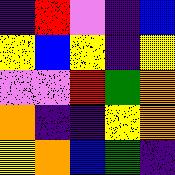[["indigo", "red", "violet", "indigo", "blue"], ["yellow", "blue", "yellow", "indigo", "yellow"], ["violet", "violet", "red", "green", "orange"], ["orange", "indigo", "indigo", "yellow", "orange"], ["yellow", "orange", "blue", "green", "indigo"]]